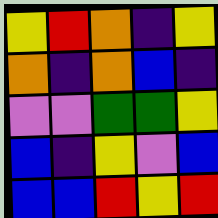[["yellow", "red", "orange", "indigo", "yellow"], ["orange", "indigo", "orange", "blue", "indigo"], ["violet", "violet", "green", "green", "yellow"], ["blue", "indigo", "yellow", "violet", "blue"], ["blue", "blue", "red", "yellow", "red"]]